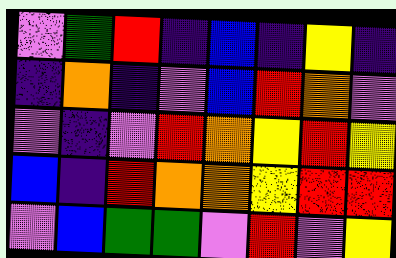[["violet", "green", "red", "indigo", "blue", "indigo", "yellow", "indigo"], ["indigo", "orange", "indigo", "violet", "blue", "red", "orange", "violet"], ["violet", "indigo", "violet", "red", "orange", "yellow", "red", "yellow"], ["blue", "indigo", "red", "orange", "orange", "yellow", "red", "red"], ["violet", "blue", "green", "green", "violet", "red", "violet", "yellow"]]